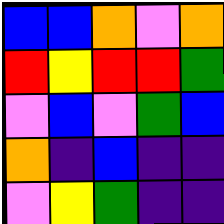[["blue", "blue", "orange", "violet", "orange"], ["red", "yellow", "red", "red", "green"], ["violet", "blue", "violet", "green", "blue"], ["orange", "indigo", "blue", "indigo", "indigo"], ["violet", "yellow", "green", "indigo", "indigo"]]